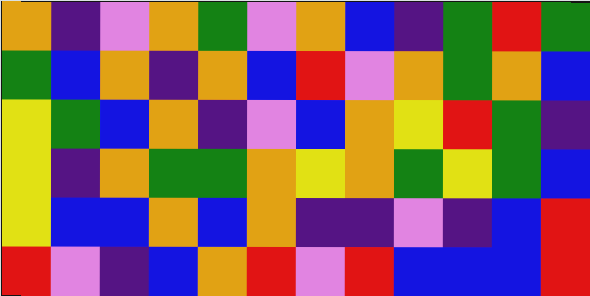[["orange", "indigo", "violet", "orange", "green", "violet", "orange", "blue", "indigo", "green", "red", "green"], ["green", "blue", "orange", "indigo", "orange", "blue", "red", "violet", "orange", "green", "orange", "blue"], ["yellow", "green", "blue", "orange", "indigo", "violet", "blue", "orange", "yellow", "red", "green", "indigo"], ["yellow", "indigo", "orange", "green", "green", "orange", "yellow", "orange", "green", "yellow", "green", "blue"], ["yellow", "blue", "blue", "orange", "blue", "orange", "indigo", "indigo", "violet", "indigo", "blue", "red"], ["red", "violet", "indigo", "blue", "orange", "red", "violet", "red", "blue", "blue", "blue", "red"]]